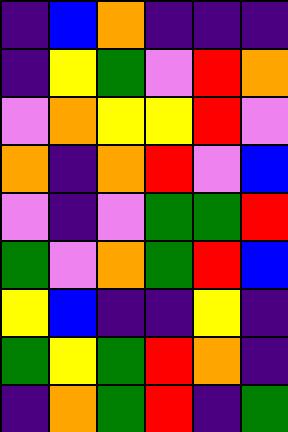[["indigo", "blue", "orange", "indigo", "indigo", "indigo"], ["indigo", "yellow", "green", "violet", "red", "orange"], ["violet", "orange", "yellow", "yellow", "red", "violet"], ["orange", "indigo", "orange", "red", "violet", "blue"], ["violet", "indigo", "violet", "green", "green", "red"], ["green", "violet", "orange", "green", "red", "blue"], ["yellow", "blue", "indigo", "indigo", "yellow", "indigo"], ["green", "yellow", "green", "red", "orange", "indigo"], ["indigo", "orange", "green", "red", "indigo", "green"]]